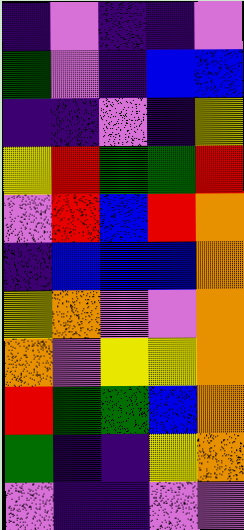[["indigo", "violet", "indigo", "indigo", "violet"], ["green", "violet", "indigo", "blue", "blue"], ["indigo", "indigo", "violet", "indigo", "yellow"], ["yellow", "red", "green", "green", "red"], ["violet", "red", "blue", "red", "orange"], ["indigo", "blue", "blue", "blue", "orange"], ["yellow", "orange", "violet", "violet", "orange"], ["orange", "violet", "yellow", "yellow", "orange"], ["red", "green", "green", "blue", "orange"], ["green", "indigo", "indigo", "yellow", "orange"], ["violet", "indigo", "indigo", "violet", "violet"]]